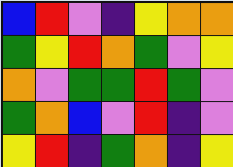[["blue", "red", "violet", "indigo", "yellow", "orange", "orange"], ["green", "yellow", "red", "orange", "green", "violet", "yellow"], ["orange", "violet", "green", "green", "red", "green", "violet"], ["green", "orange", "blue", "violet", "red", "indigo", "violet"], ["yellow", "red", "indigo", "green", "orange", "indigo", "yellow"]]